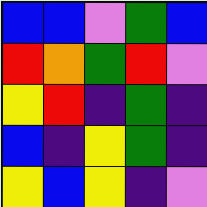[["blue", "blue", "violet", "green", "blue"], ["red", "orange", "green", "red", "violet"], ["yellow", "red", "indigo", "green", "indigo"], ["blue", "indigo", "yellow", "green", "indigo"], ["yellow", "blue", "yellow", "indigo", "violet"]]